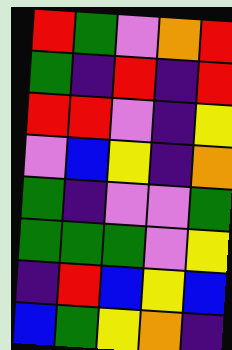[["red", "green", "violet", "orange", "red"], ["green", "indigo", "red", "indigo", "red"], ["red", "red", "violet", "indigo", "yellow"], ["violet", "blue", "yellow", "indigo", "orange"], ["green", "indigo", "violet", "violet", "green"], ["green", "green", "green", "violet", "yellow"], ["indigo", "red", "blue", "yellow", "blue"], ["blue", "green", "yellow", "orange", "indigo"]]